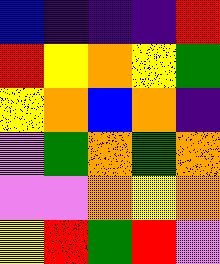[["blue", "indigo", "indigo", "indigo", "red"], ["red", "yellow", "orange", "yellow", "green"], ["yellow", "orange", "blue", "orange", "indigo"], ["violet", "green", "orange", "green", "orange"], ["violet", "violet", "orange", "yellow", "orange"], ["yellow", "red", "green", "red", "violet"]]